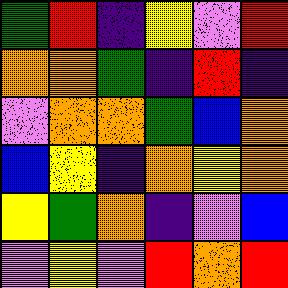[["green", "red", "indigo", "yellow", "violet", "red"], ["orange", "orange", "green", "indigo", "red", "indigo"], ["violet", "orange", "orange", "green", "blue", "orange"], ["blue", "yellow", "indigo", "orange", "yellow", "orange"], ["yellow", "green", "orange", "indigo", "violet", "blue"], ["violet", "yellow", "violet", "red", "orange", "red"]]